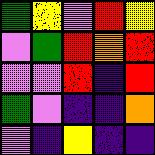[["green", "yellow", "violet", "red", "yellow"], ["violet", "green", "red", "orange", "red"], ["violet", "violet", "red", "indigo", "red"], ["green", "violet", "indigo", "indigo", "orange"], ["violet", "indigo", "yellow", "indigo", "indigo"]]